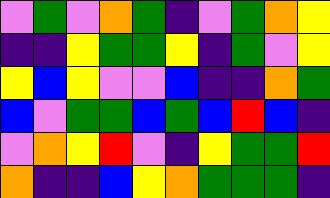[["violet", "green", "violet", "orange", "green", "indigo", "violet", "green", "orange", "yellow"], ["indigo", "indigo", "yellow", "green", "green", "yellow", "indigo", "green", "violet", "yellow"], ["yellow", "blue", "yellow", "violet", "violet", "blue", "indigo", "indigo", "orange", "green"], ["blue", "violet", "green", "green", "blue", "green", "blue", "red", "blue", "indigo"], ["violet", "orange", "yellow", "red", "violet", "indigo", "yellow", "green", "green", "red"], ["orange", "indigo", "indigo", "blue", "yellow", "orange", "green", "green", "green", "indigo"]]